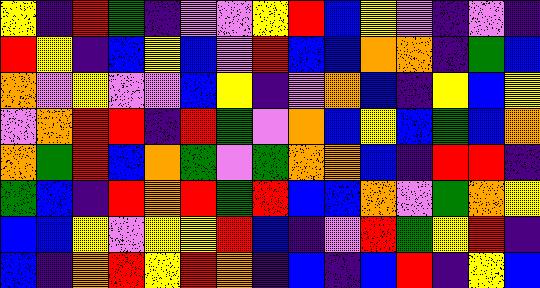[["yellow", "indigo", "red", "green", "indigo", "violet", "violet", "yellow", "red", "blue", "yellow", "violet", "indigo", "violet", "indigo"], ["red", "yellow", "indigo", "blue", "yellow", "blue", "violet", "red", "blue", "blue", "orange", "orange", "indigo", "green", "blue"], ["orange", "violet", "yellow", "violet", "violet", "blue", "yellow", "indigo", "violet", "orange", "blue", "indigo", "yellow", "blue", "yellow"], ["violet", "orange", "red", "red", "indigo", "red", "green", "violet", "orange", "blue", "yellow", "blue", "green", "blue", "orange"], ["orange", "green", "red", "blue", "orange", "green", "violet", "green", "orange", "orange", "blue", "indigo", "red", "red", "indigo"], ["green", "blue", "indigo", "red", "orange", "red", "green", "red", "blue", "blue", "orange", "violet", "green", "orange", "yellow"], ["blue", "blue", "yellow", "violet", "yellow", "yellow", "red", "blue", "indigo", "violet", "red", "green", "yellow", "red", "indigo"], ["blue", "indigo", "orange", "red", "yellow", "red", "orange", "indigo", "blue", "indigo", "blue", "red", "indigo", "yellow", "blue"]]